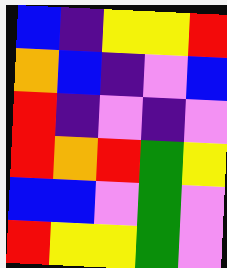[["blue", "indigo", "yellow", "yellow", "red"], ["orange", "blue", "indigo", "violet", "blue"], ["red", "indigo", "violet", "indigo", "violet"], ["red", "orange", "red", "green", "yellow"], ["blue", "blue", "violet", "green", "violet"], ["red", "yellow", "yellow", "green", "violet"]]